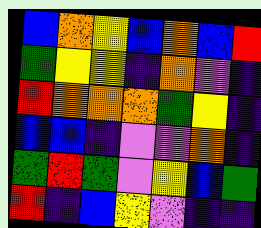[["blue", "orange", "yellow", "blue", "orange", "blue", "red"], ["green", "yellow", "yellow", "indigo", "orange", "violet", "indigo"], ["red", "orange", "orange", "orange", "green", "yellow", "indigo"], ["blue", "blue", "indigo", "violet", "violet", "orange", "indigo"], ["green", "red", "green", "violet", "yellow", "blue", "green"], ["red", "indigo", "blue", "yellow", "violet", "indigo", "indigo"]]